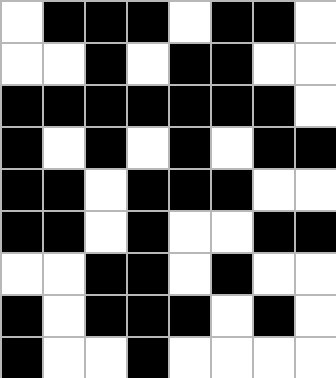[["white", "black", "black", "black", "white", "black", "black", "white"], ["white", "white", "black", "white", "black", "black", "white", "white"], ["black", "black", "black", "black", "black", "black", "black", "white"], ["black", "white", "black", "white", "black", "white", "black", "black"], ["black", "black", "white", "black", "black", "black", "white", "white"], ["black", "black", "white", "black", "white", "white", "black", "black"], ["white", "white", "black", "black", "white", "black", "white", "white"], ["black", "white", "black", "black", "black", "white", "black", "white"], ["black", "white", "white", "black", "white", "white", "white", "white"]]